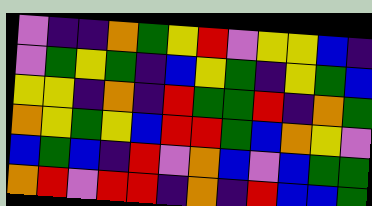[["violet", "indigo", "indigo", "orange", "green", "yellow", "red", "violet", "yellow", "yellow", "blue", "indigo"], ["violet", "green", "yellow", "green", "indigo", "blue", "yellow", "green", "indigo", "yellow", "green", "blue"], ["yellow", "yellow", "indigo", "orange", "indigo", "red", "green", "green", "red", "indigo", "orange", "green"], ["orange", "yellow", "green", "yellow", "blue", "red", "red", "green", "blue", "orange", "yellow", "violet"], ["blue", "green", "blue", "indigo", "red", "violet", "orange", "blue", "violet", "blue", "green", "green"], ["orange", "red", "violet", "red", "red", "indigo", "orange", "indigo", "red", "blue", "blue", "green"]]